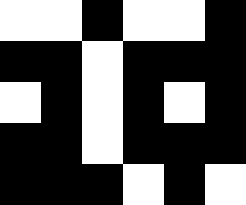[["white", "white", "black", "white", "white", "black"], ["black", "black", "white", "black", "black", "black"], ["white", "black", "white", "black", "white", "black"], ["black", "black", "white", "black", "black", "black"], ["black", "black", "black", "white", "black", "white"]]